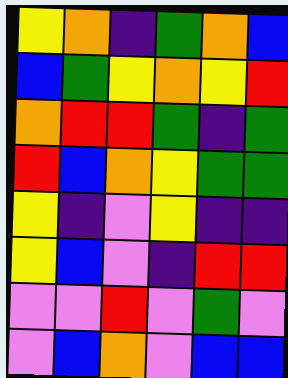[["yellow", "orange", "indigo", "green", "orange", "blue"], ["blue", "green", "yellow", "orange", "yellow", "red"], ["orange", "red", "red", "green", "indigo", "green"], ["red", "blue", "orange", "yellow", "green", "green"], ["yellow", "indigo", "violet", "yellow", "indigo", "indigo"], ["yellow", "blue", "violet", "indigo", "red", "red"], ["violet", "violet", "red", "violet", "green", "violet"], ["violet", "blue", "orange", "violet", "blue", "blue"]]